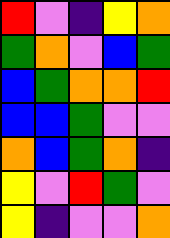[["red", "violet", "indigo", "yellow", "orange"], ["green", "orange", "violet", "blue", "green"], ["blue", "green", "orange", "orange", "red"], ["blue", "blue", "green", "violet", "violet"], ["orange", "blue", "green", "orange", "indigo"], ["yellow", "violet", "red", "green", "violet"], ["yellow", "indigo", "violet", "violet", "orange"]]